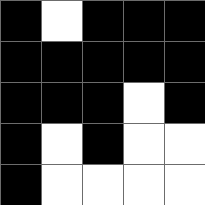[["black", "white", "black", "black", "black"], ["black", "black", "black", "black", "black"], ["black", "black", "black", "white", "black"], ["black", "white", "black", "white", "white"], ["black", "white", "white", "white", "white"]]